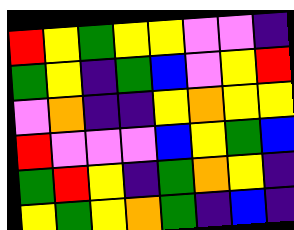[["red", "yellow", "green", "yellow", "yellow", "violet", "violet", "indigo"], ["green", "yellow", "indigo", "green", "blue", "violet", "yellow", "red"], ["violet", "orange", "indigo", "indigo", "yellow", "orange", "yellow", "yellow"], ["red", "violet", "violet", "violet", "blue", "yellow", "green", "blue"], ["green", "red", "yellow", "indigo", "green", "orange", "yellow", "indigo"], ["yellow", "green", "yellow", "orange", "green", "indigo", "blue", "indigo"]]